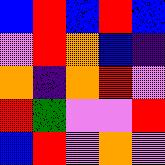[["blue", "red", "blue", "red", "blue"], ["violet", "red", "orange", "blue", "indigo"], ["orange", "indigo", "orange", "red", "violet"], ["red", "green", "violet", "violet", "red"], ["blue", "red", "violet", "orange", "violet"]]